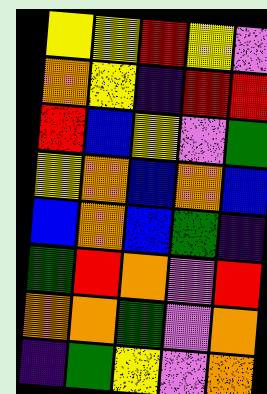[["yellow", "yellow", "red", "yellow", "violet"], ["orange", "yellow", "indigo", "red", "red"], ["red", "blue", "yellow", "violet", "green"], ["yellow", "orange", "blue", "orange", "blue"], ["blue", "orange", "blue", "green", "indigo"], ["green", "red", "orange", "violet", "red"], ["orange", "orange", "green", "violet", "orange"], ["indigo", "green", "yellow", "violet", "orange"]]